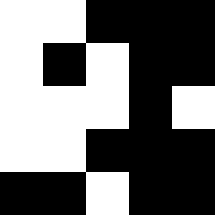[["white", "white", "black", "black", "black"], ["white", "black", "white", "black", "black"], ["white", "white", "white", "black", "white"], ["white", "white", "black", "black", "black"], ["black", "black", "white", "black", "black"]]